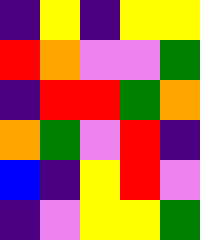[["indigo", "yellow", "indigo", "yellow", "yellow"], ["red", "orange", "violet", "violet", "green"], ["indigo", "red", "red", "green", "orange"], ["orange", "green", "violet", "red", "indigo"], ["blue", "indigo", "yellow", "red", "violet"], ["indigo", "violet", "yellow", "yellow", "green"]]